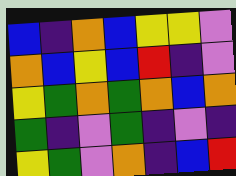[["blue", "indigo", "orange", "blue", "yellow", "yellow", "violet"], ["orange", "blue", "yellow", "blue", "red", "indigo", "violet"], ["yellow", "green", "orange", "green", "orange", "blue", "orange"], ["green", "indigo", "violet", "green", "indigo", "violet", "indigo"], ["yellow", "green", "violet", "orange", "indigo", "blue", "red"]]